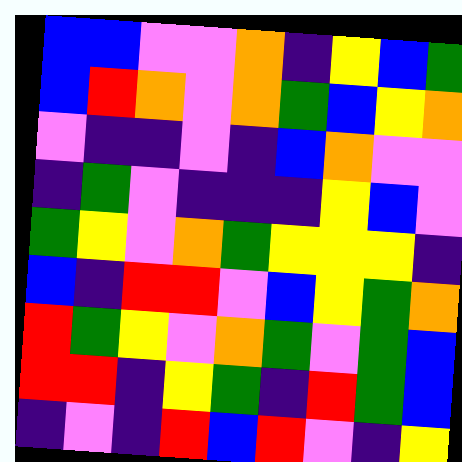[["blue", "blue", "violet", "violet", "orange", "indigo", "yellow", "blue", "green"], ["blue", "red", "orange", "violet", "orange", "green", "blue", "yellow", "orange"], ["violet", "indigo", "indigo", "violet", "indigo", "blue", "orange", "violet", "violet"], ["indigo", "green", "violet", "indigo", "indigo", "indigo", "yellow", "blue", "violet"], ["green", "yellow", "violet", "orange", "green", "yellow", "yellow", "yellow", "indigo"], ["blue", "indigo", "red", "red", "violet", "blue", "yellow", "green", "orange"], ["red", "green", "yellow", "violet", "orange", "green", "violet", "green", "blue"], ["red", "red", "indigo", "yellow", "green", "indigo", "red", "green", "blue"], ["indigo", "violet", "indigo", "red", "blue", "red", "violet", "indigo", "yellow"]]